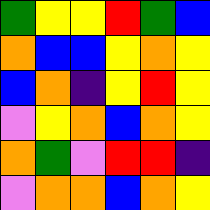[["green", "yellow", "yellow", "red", "green", "blue"], ["orange", "blue", "blue", "yellow", "orange", "yellow"], ["blue", "orange", "indigo", "yellow", "red", "yellow"], ["violet", "yellow", "orange", "blue", "orange", "yellow"], ["orange", "green", "violet", "red", "red", "indigo"], ["violet", "orange", "orange", "blue", "orange", "yellow"]]